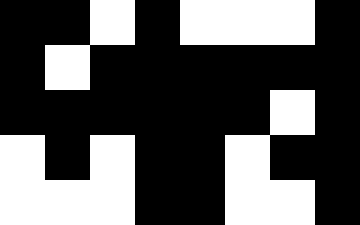[["black", "black", "white", "black", "white", "white", "white", "black"], ["black", "white", "black", "black", "black", "black", "black", "black"], ["black", "black", "black", "black", "black", "black", "white", "black"], ["white", "black", "white", "black", "black", "white", "black", "black"], ["white", "white", "white", "black", "black", "white", "white", "black"]]